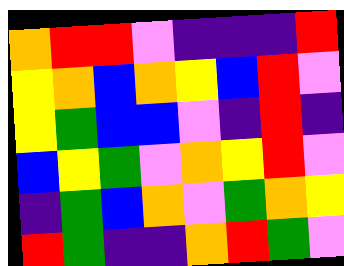[["orange", "red", "red", "violet", "indigo", "indigo", "indigo", "red"], ["yellow", "orange", "blue", "orange", "yellow", "blue", "red", "violet"], ["yellow", "green", "blue", "blue", "violet", "indigo", "red", "indigo"], ["blue", "yellow", "green", "violet", "orange", "yellow", "red", "violet"], ["indigo", "green", "blue", "orange", "violet", "green", "orange", "yellow"], ["red", "green", "indigo", "indigo", "orange", "red", "green", "violet"]]